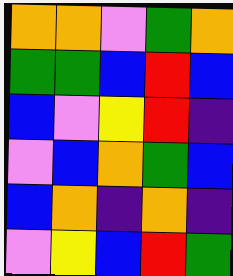[["orange", "orange", "violet", "green", "orange"], ["green", "green", "blue", "red", "blue"], ["blue", "violet", "yellow", "red", "indigo"], ["violet", "blue", "orange", "green", "blue"], ["blue", "orange", "indigo", "orange", "indigo"], ["violet", "yellow", "blue", "red", "green"]]